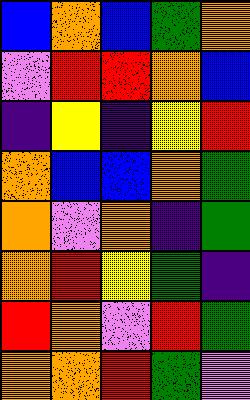[["blue", "orange", "blue", "green", "orange"], ["violet", "red", "red", "orange", "blue"], ["indigo", "yellow", "indigo", "yellow", "red"], ["orange", "blue", "blue", "orange", "green"], ["orange", "violet", "orange", "indigo", "green"], ["orange", "red", "yellow", "green", "indigo"], ["red", "orange", "violet", "red", "green"], ["orange", "orange", "red", "green", "violet"]]